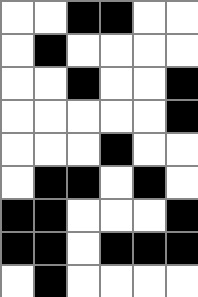[["white", "white", "black", "black", "white", "white"], ["white", "black", "white", "white", "white", "white"], ["white", "white", "black", "white", "white", "black"], ["white", "white", "white", "white", "white", "black"], ["white", "white", "white", "black", "white", "white"], ["white", "black", "black", "white", "black", "white"], ["black", "black", "white", "white", "white", "black"], ["black", "black", "white", "black", "black", "black"], ["white", "black", "white", "white", "white", "white"]]